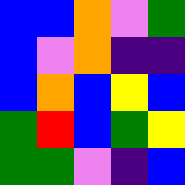[["blue", "blue", "orange", "violet", "green"], ["blue", "violet", "orange", "indigo", "indigo"], ["blue", "orange", "blue", "yellow", "blue"], ["green", "red", "blue", "green", "yellow"], ["green", "green", "violet", "indigo", "blue"]]